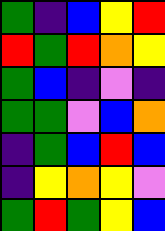[["green", "indigo", "blue", "yellow", "red"], ["red", "green", "red", "orange", "yellow"], ["green", "blue", "indigo", "violet", "indigo"], ["green", "green", "violet", "blue", "orange"], ["indigo", "green", "blue", "red", "blue"], ["indigo", "yellow", "orange", "yellow", "violet"], ["green", "red", "green", "yellow", "blue"]]